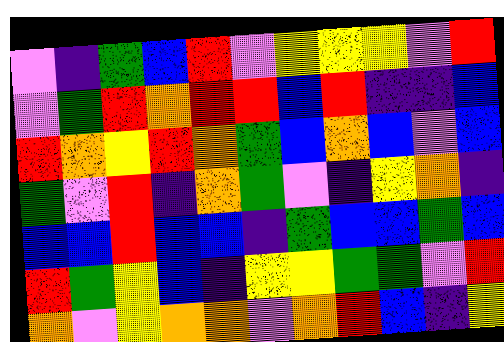[["violet", "indigo", "green", "blue", "red", "violet", "yellow", "yellow", "yellow", "violet", "red"], ["violet", "green", "red", "orange", "red", "red", "blue", "red", "indigo", "indigo", "blue"], ["red", "orange", "yellow", "red", "orange", "green", "blue", "orange", "blue", "violet", "blue"], ["green", "violet", "red", "indigo", "orange", "green", "violet", "indigo", "yellow", "orange", "indigo"], ["blue", "blue", "red", "blue", "blue", "indigo", "green", "blue", "blue", "green", "blue"], ["red", "green", "yellow", "blue", "indigo", "yellow", "yellow", "green", "green", "violet", "red"], ["orange", "violet", "yellow", "orange", "orange", "violet", "orange", "red", "blue", "indigo", "yellow"]]